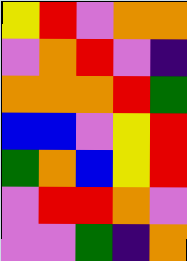[["yellow", "red", "violet", "orange", "orange"], ["violet", "orange", "red", "violet", "indigo"], ["orange", "orange", "orange", "red", "green"], ["blue", "blue", "violet", "yellow", "red"], ["green", "orange", "blue", "yellow", "red"], ["violet", "red", "red", "orange", "violet"], ["violet", "violet", "green", "indigo", "orange"]]